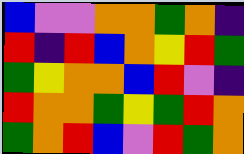[["blue", "violet", "violet", "orange", "orange", "green", "orange", "indigo"], ["red", "indigo", "red", "blue", "orange", "yellow", "red", "green"], ["green", "yellow", "orange", "orange", "blue", "red", "violet", "indigo"], ["red", "orange", "orange", "green", "yellow", "green", "red", "orange"], ["green", "orange", "red", "blue", "violet", "red", "green", "orange"]]